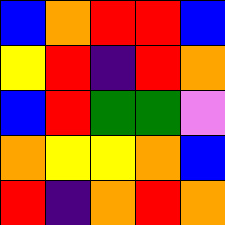[["blue", "orange", "red", "red", "blue"], ["yellow", "red", "indigo", "red", "orange"], ["blue", "red", "green", "green", "violet"], ["orange", "yellow", "yellow", "orange", "blue"], ["red", "indigo", "orange", "red", "orange"]]